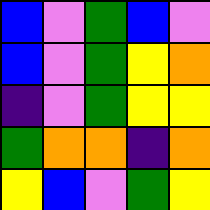[["blue", "violet", "green", "blue", "violet"], ["blue", "violet", "green", "yellow", "orange"], ["indigo", "violet", "green", "yellow", "yellow"], ["green", "orange", "orange", "indigo", "orange"], ["yellow", "blue", "violet", "green", "yellow"]]